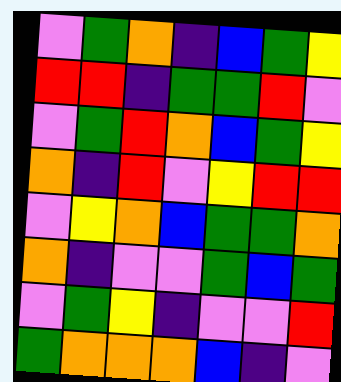[["violet", "green", "orange", "indigo", "blue", "green", "yellow"], ["red", "red", "indigo", "green", "green", "red", "violet"], ["violet", "green", "red", "orange", "blue", "green", "yellow"], ["orange", "indigo", "red", "violet", "yellow", "red", "red"], ["violet", "yellow", "orange", "blue", "green", "green", "orange"], ["orange", "indigo", "violet", "violet", "green", "blue", "green"], ["violet", "green", "yellow", "indigo", "violet", "violet", "red"], ["green", "orange", "orange", "orange", "blue", "indigo", "violet"]]